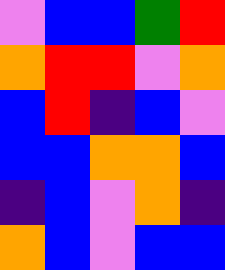[["violet", "blue", "blue", "green", "red"], ["orange", "red", "red", "violet", "orange"], ["blue", "red", "indigo", "blue", "violet"], ["blue", "blue", "orange", "orange", "blue"], ["indigo", "blue", "violet", "orange", "indigo"], ["orange", "blue", "violet", "blue", "blue"]]